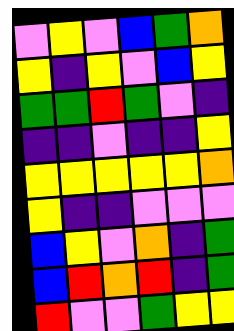[["violet", "yellow", "violet", "blue", "green", "orange"], ["yellow", "indigo", "yellow", "violet", "blue", "yellow"], ["green", "green", "red", "green", "violet", "indigo"], ["indigo", "indigo", "violet", "indigo", "indigo", "yellow"], ["yellow", "yellow", "yellow", "yellow", "yellow", "orange"], ["yellow", "indigo", "indigo", "violet", "violet", "violet"], ["blue", "yellow", "violet", "orange", "indigo", "green"], ["blue", "red", "orange", "red", "indigo", "green"], ["red", "violet", "violet", "green", "yellow", "yellow"]]